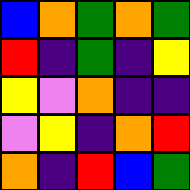[["blue", "orange", "green", "orange", "green"], ["red", "indigo", "green", "indigo", "yellow"], ["yellow", "violet", "orange", "indigo", "indigo"], ["violet", "yellow", "indigo", "orange", "red"], ["orange", "indigo", "red", "blue", "green"]]